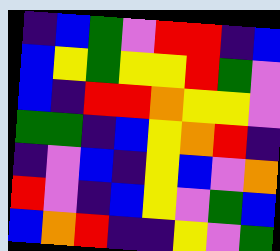[["indigo", "blue", "green", "violet", "red", "red", "indigo", "blue"], ["blue", "yellow", "green", "yellow", "yellow", "red", "green", "violet"], ["blue", "indigo", "red", "red", "orange", "yellow", "yellow", "violet"], ["green", "green", "indigo", "blue", "yellow", "orange", "red", "indigo"], ["indigo", "violet", "blue", "indigo", "yellow", "blue", "violet", "orange"], ["red", "violet", "indigo", "blue", "yellow", "violet", "green", "blue"], ["blue", "orange", "red", "indigo", "indigo", "yellow", "violet", "green"]]